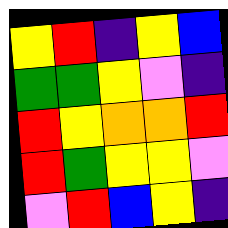[["yellow", "red", "indigo", "yellow", "blue"], ["green", "green", "yellow", "violet", "indigo"], ["red", "yellow", "orange", "orange", "red"], ["red", "green", "yellow", "yellow", "violet"], ["violet", "red", "blue", "yellow", "indigo"]]